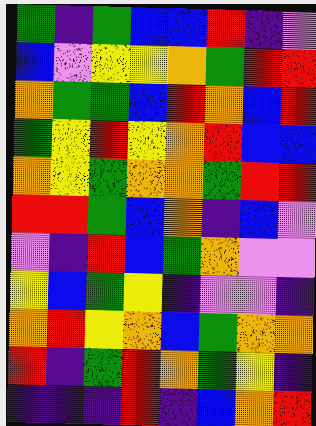[["green", "indigo", "green", "blue", "blue", "red", "indigo", "violet"], ["blue", "violet", "yellow", "yellow", "orange", "green", "red", "red"], ["orange", "green", "green", "blue", "red", "orange", "blue", "red"], ["green", "yellow", "red", "yellow", "orange", "red", "blue", "blue"], ["orange", "yellow", "green", "orange", "orange", "green", "red", "red"], ["red", "red", "green", "blue", "orange", "indigo", "blue", "violet"], ["violet", "indigo", "red", "blue", "green", "orange", "violet", "violet"], ["yellow", "blue", "green", "yellow", "indigo", "violet", "violet", "indigo"], ["orange", "red", "yellow", "orange", "blue", "green", "orange", "orange"], ["red", "indigo", "green", "red", "orange", "green", "yellow", "indigo"], ["indigo", "indigo", "indigo", "red", "indigo", "blue", "orange", "red"]]